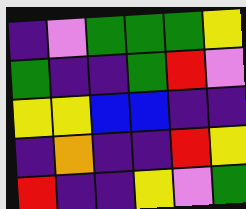[["indigo", "violet", "green", "green", "green", "yellow"], ["green", "indigo", "indigo", "green", "red", "violet"], ["yellow", "yellow", "blue", "blue", "indigo", "indigo"], ["indigo", "orange", "indigo", "indigo", "red", "yellow"], ["red", "indigo", "indigo", "yellow", "violet", "green"]]